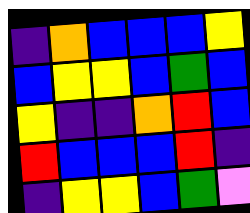[["indigo", "orange", "blue", "blue", "blue", "yellow"], ["blue", "yellow", "yellow", "blue", "green", "blue"], ["yellow", "indigo", "indigo", "orange", "red", "blue"], ["red", "blue", "blue", "blue", "red", "indigo"], ["indigo", "yellow", "yellow", "blue", "green", "violet"]]